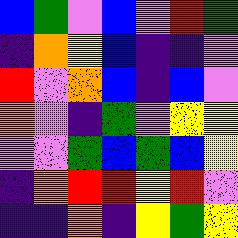[["blue", "green", "violet", "blue", "violet", "red", "green"], ["indigo", "orange", "yellow", "blue", "indigo", "indigo", "violet"], ["red", "violet", "orange", "blue", "indigo", "blue", "violet"], ["orange", "violet", "indigo", "green", "violet", "yellow", "yellow"], ["violet", "violet", "green", "blue", "green", "blue", "yellow"], ["indigo", "orange", "red", "red", "yellow", "red", "violet"], ["indigo", "indigo", "orange", "indigo", "yellow", "green", "yellow"]]